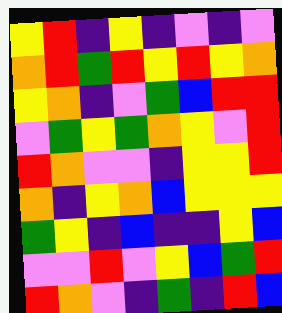[["yellow", "red", "indigo", "yellow", "indigo", "violet", "indigo", "violet"], ["orange", "red", "green", "red", "yellow", "red", "yellow", "orange"], ["yellow", "orange", "indigo", "violet", "green", "blue", "red", "red"], ["violet", "green", "yellow", "green", "orange", "yellow", "violet", "red"], ["red", "orange", "violet", "violet", "indigo", "yellow", "yellow", "red"], ["orange", "indigo", "yellow", "orange", "blue", "yellow", "yellow", "yellow"], ["green", "yellow", "indigo", "blue", "indigo", "indigo", "yellow", "blue"], ["violet", "violet", "red", "violet", "yellow", "blue", "green", "red"], ["red", "orange", "violet", "indigo", "green", "indigo", "red", "blue"]]